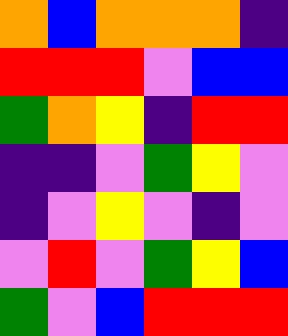[["orange", "blue", "orange", "orange", "orange", "indigo"], ["red", "red", "red", "violet", "blue", "blue"], ["green", "orange", "yellow", "indigo", "red", "red"], ["indigo", "indigo", "violet", "green", "yellow", "violet"], ["indigo", "violet", "yellow", "violet", "indigo", "violet"], ["violet", "red", "violet", "green", "yellow", "blue"], ["green", "violet", "blue", "red", "red", "red"]]